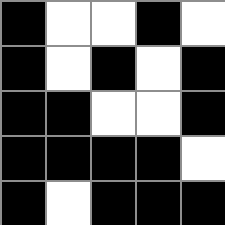[["black", "white", "white", "black", "white"], ["black", "white", "black", "white", "black"], ["black", "black", "white", "white", "black"], ["black", "black", "black", "black", "white"], ["black", "white", "black", "black", "black"]]